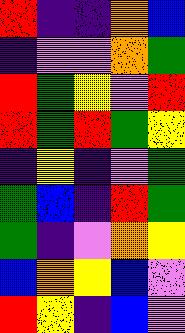[["red", "indigo", "indigo", "orange", "blue"], ["indigo", "violet", "violet", "orange", "green"], ["red", "green", "yellow", "violet", "red"], ["red", "green", "red", "green", "yellow"], ["indigo", "yellow", "indigo", "violet", "green"], ["green", "blue", "indigo", "red", "green"], ["green", "indigo", "violet", "orange", "yellow"], ["blue", "orange", "yellow", "blue", "violet"], ["red", "yellow", "indigo", "blue", "violet"]]